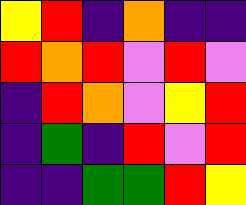[["yellow", "red", "indigo", "orange", "indigo", "indigo"], ["red", "orange", "red", "violet", "red", "violet"], ["indigo", "red", "orange", "violet", "yellow", "red"], ["indigo", "green", "indigo", "red", "violet", "red"], ["indigo", "indigo", "green", "green", "red", "yellow"]]